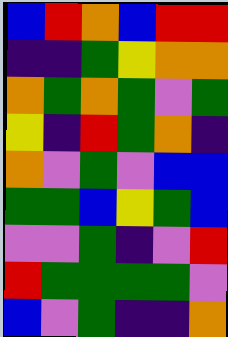[["blue", "red", "orange", "blue", "red", "red"], ["indigo", "indigo", "green", "yellow", "orange", "orange"], ["orange", "green", "orange", "green", "violet", "green"], ["yellow", "indigo", "red", "green", "orange", "indigo"], ["orange", "violet", "green", "violet", "blue", "blue"], ["green", "green", "blue", "yellow", "green", "blue"], ["violet", "violet", "green", "indigo", "violet", "red"], ["red", "green", "green", "green", "green", "violet"], ["blue", "violet", "green", "indigo", "indigo", "orange"]]